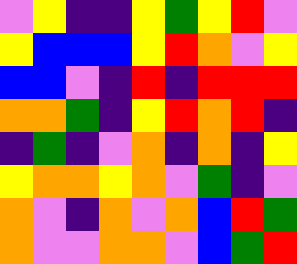[["violet", "yellow", "indigo", "indigo", "yellow", "green", "yellow", "red", "violet"], ["yellow", "blue", "blue", "blue", "yellow", "red", "orange", "violet", "yellow"], ["blue", "blue", "violet", "indigo", "red", "indigo", "red", "red", "red"], ["orange", "orange", "green", "indigo", "yellow", "red", "orange", "red", "indigo"], ["indigo", "green", "indigo", "violet", "orange", "indigo", "orange", "indigo", "yellow"], ["yellow", "orange", "orange", "yellow", "orange", "violet", "green", "indigo", "violet"], ["orange", "violet", "indigo", "orange", "violet", "orange", "blue", "red", "green"], ["orange", "violet", "violet", "orange", "orange", "violet", "blue", "green", "red"]]